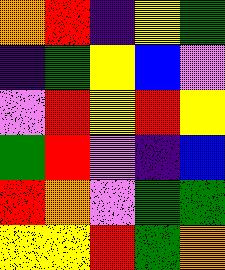[["orange", "red", "indigo", "yellow", "green"], ["indigo", "green", "yellow", "blue", "violet"], ["violet", "red", "yellow", "red", "yellow"], ["green", "red", "violet", "indigo", "blue"], ["red", "orange", "violet", "green", "green"], ["yellow", "yellow", "red", "green", "orange"]]